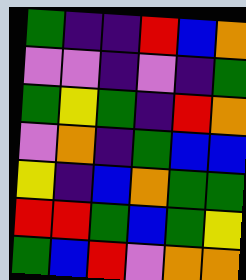[["green", "indigo", "indigo", "red", "blue", "orange"], ["violet", "violet", "indigo", "violet", "indigo", "green"], ["green", "yellow", "green", "indigo", "red", "orange"], ["violet", "orange", "indigo", "green", "blue", "blue"], ["yellow", "indigo", "blue", "orange", "green", "green"], ["red", "red", "green", "blue", "green", "yellow"], ["green", "blue", "red", "violet", "orange", "orange"]]